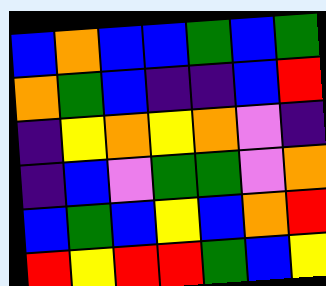[["blue", "orange", "blue", "blue", "green", "blue", "green"], ["orange", "green", "blue", "indigo", "indigo", "blue", "red"], ["indigo", "yellow", "orange", "yellow", "orange", "violet", "indigo"], ["indigo", "blue", "violet", "green", "green", "violet", "orange"], ["blue", "green", "blue", "yellow", "blue", "orange", "red"], ["red", "yellow", "red", "red", "green", "blue", "yellow"]]